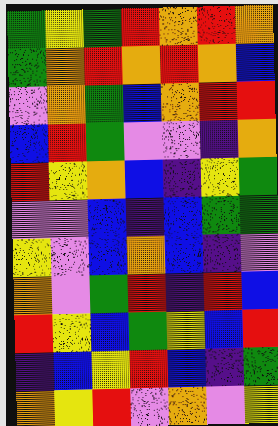[["green", "yellow", "green", "red", "orange", "red", "orange"], ["green", "orange", "red", "orange", "red", "orange", "blue"], ["violet", "orange", "green", "blue", "orange", "red", "red"], ["blue", "red", "green", "violet", "violet", "indigo", "orange"], ["red", "yellow", "orange", "blue", "indigo", "yellow", "green"], ["violet", "violet", "blue", "indigo", "blue", "green", "green"], ["yellow", "violet", "blue", "orange", "blue", "indigo", "violet"], ["orange", "violet", "green", "red", "indigo", "red", "blue"], ["red", "yellow", "blue", "green", "yellow", "blue", "red"], ["indigo", "blue", "yellow", "red", "blue", "indigo", "green"], ["orange", "yellow", "red", "violet", "orange", "violet", "yellow"]]